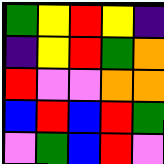[["green", "yellow", "red", "yellow", "indigo"], ["indigo", "yellow", "red", "green", "orange"], ["red", "violet", "violet", "orange", "orange"], ["blue", "red", "blue", "red", "green"], ["violet", "green", "blue", "red", "violet"]]